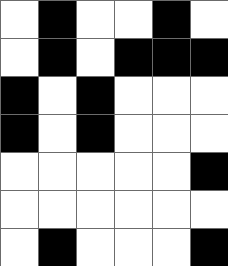[["white", "black", "white", "white", "black", "white"], ["white", "black", "white", "black", "black", "black"], ["black", "white", "black", "white", "white", "white"], ["black", "white", "black", "white", "white", "white"], ["white", "white", "white", "white", "white", "black"], ["white", "white", "white", "white", "white", "white"], ["white", "black", "white", "white", "white", "black"]]